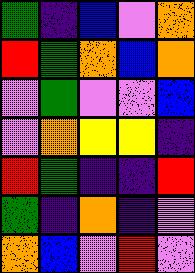[["green", "indigo", "blue", "violet", "orange"], ["red", "green", "orange", "blue", "orange"], ["violet", "green", "violet", "violet", "blue"], ["violet", "orange", "yellow", "yellow", "indigo"], ["red", "green", "indigo", "indigo", "red"], ["green", "indigo", "orange", "indigo", "violet"], ["orange", "blue", "violet", "red", "violet"]]